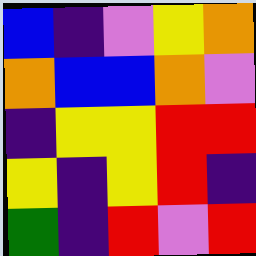[["blue", "indigo", "violet", "yellow", "orange"], ["orange", "blue", "blue", "orange", "violet"], ["indigo", "yellow", "yellow", "red", "red"], ["yellow", "indigo", "yellow", "red", "indigo"], ["green", "indigo", "red", "violet", "red"]]